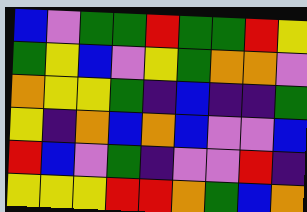[["blue", "violet", "green", "green", "red", "green", "green", "red", "yellow"], ["green", "yellow", "blue", "violet", "yellow", "green", "orange", "orange", "violet"], ["orange", "yellow", "yellow", "green", "indigo", "blue", "indigo", "indigo", "green"], ["yellow", "indigo", "orange", "blue", "orange", "blue", "violet", "violet", "blue"], ["red", "blue", "violet", "green", "indigo", "violet", "violet", "red", "indigo"], ["yellow", "yellow", "yellow", "red", "red", "orange", "green", "blue", "orange"]]